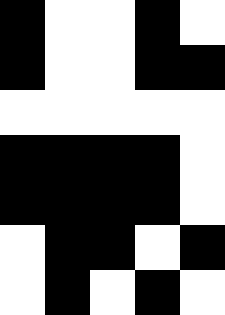[["black", "white", "white", "black", "white"], ["black", "white", "white", "black", "black"], ["white", "white", "white", "white", "white"], ["black", "black", "black", "black", "white"], ["black", "black", "black", "black", "white"], ["white", "black", "black", "white", "black"], ["white", "black", "white", "black", "white"]]